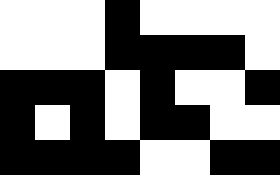[["white", "white", "white", "black", "white", "white", "white", "white"], ["white", "white", "white", "black", "black", "black", "black", "white"], ["black", "black", "black", "white", "black", "white", "white", "black"], ["black", "white", "black", "white", "black", "black", "white", "white"], ["black", "black", "black", "black", "white", "white", "black", "black"]]